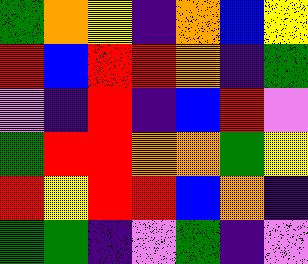[["green", "orange", "yellow", "indigo", "orange", "blue", "yellow"], ["red", "blue", "red", "red", "orange", "indigo", "green"], ["violet", "indigo", "red", "indigo", "blue", "red", "violet"], ["green", "red", "red", "orange", "orange", "green", "yellow"], ["red", "yellow", "red", "red", "blue", "orange", "indigo"], ["green", "green", "indigo", "violet", "green", "indigo", "violet"]]